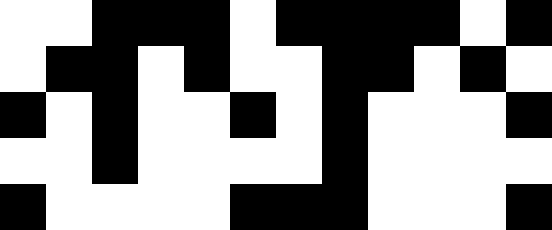[["white", "white", "black", "black", "black", "white", "black", "black", "black", "black", "white", "black"], ["white", "black", "black", "white", "black", "white", "white", "black", "black", "white", "black", "white"], ["black", "white", "black", "white", "white", "black", "white", "black", "white", "white", "white", "black"], ["white", "white", "black", "white", "white", "white", "white", "black", "white", "white", "white", "white"], ["black", "white", "white", "white", "white", "black", "black", "black", "white", "white", "white", "black"]]